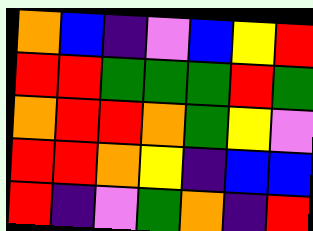[["orange", "blue", "indigo", "violet", "blue", "yellow", "red"], ["red", "red", "green", "green", "green", "red", "green"], ["orange", "red", "red", "orange", "green", "yellow", "violet"], ["red", "red", "orange", "yellow", "indigo", "blue", "blue"], ["red", "indigo", "violet", "green", "orange", "indigo", "red"]]